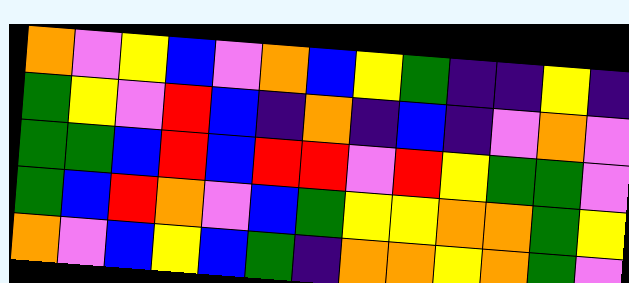[["orange", "violet", "yellow", "blue", "violet", "orange", "blue", "yellow", "green", "indigo", "indigo", "yellow", "indigo"], ["green", "yellow", "violet", "red", "blue", "indigo", "orange", "indigo", "blue", "indigo", "violet", "orange", "violet"], ["green", "green", "blue", "red", "blue", "red", "red", "violet", "red", "yellow", "green", "green", "violet"], ["green", "blue", "red", "orange", "violet", "blue", "green", "yellow", "yellow", "orange", "orange", "green", "yellow"], ["orange", "violet", "blue", "yellow", "blue", "green", "indigo", "orange", "orange", "yellow", "orange", "green", "violet"]]